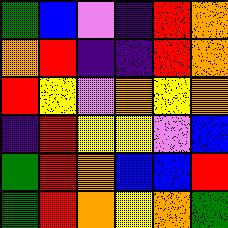[["green", "blue", "violet", "indigo", "red", "orange"], ["orange", "red", "indigo", "indigo", "red", "orange"], ["red", "yellow", "violet", "orange", "yellow", "orange"], ["indigo", "red", "yellow", "yellow", "violet", "blue"], ["green", "red", "orange", "blue", "blue", "red"], ["green", "red", "orange", "yellow", "orange", "green"]]